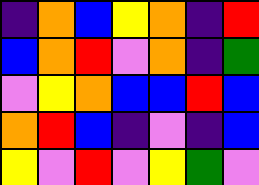[["indigo", "orange", "blue", "yellow", "orange", "indigo", "red"], ["blue", "orange", "red", "violet", "orange", "indigo", "green"], ["violet", "yellow", "orange", "blue", "blue", "red", "blue"], ["orange", "red", "blue", "indigo", "violet", "indigo", "blue"], ["yellow", "violet", "red", "violet", "yellow", "green", "violet"]]